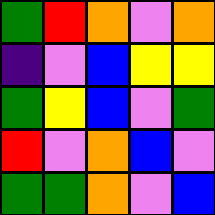[["green", "red", "orange", "violet", "orange"], ["indigo", "violet", "blue", "yellow", "yellow"], ["green", "yellow", "blue", "violet", "green"], ["red", "violet", "orange", "blue", "violet"], ["green", "green", "orange", "violet", "blue"]]